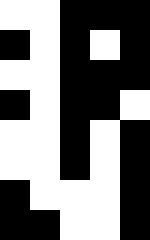[["white", "white", "black", "black", "black"], ["black", "white", "black", "white", "black"], ["white", "white", "black", "black", "black"], ["black", "white", "black", "black", "white"], ["white", "white", "black", "white", "black"], ["white", "white", "black", "white", "black"], ["black", "white", "white", "white", "black"], ["black", "black", "white", "white", "black"]]